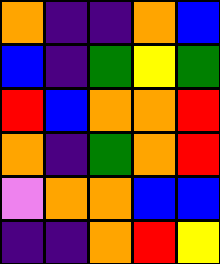[["orange", "indigo", "indigo", "orange", "blue"], ["blue", "indigo", "green", "yellow", "green"], ["red", "blue", "orange", "orange", "red"], ["orange", "indigo", "green", "orange", "red"], ["violet", "orange", "orange", "blue", "blue"], ["indigo", "indigo", "orange", "red", "yellow"]]